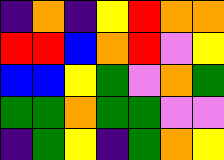[["indigo", "orange", "indigo", "yellow", "red", "orange", "orange"], ["red", "red", "blue", "orange", "red", "violet", "yellow"], ["blue", "blue", "yellow", "green", "violet", "orange", "green"], ["green", "green", "orange", "green", "green", "violet", "violet"], ["indigo", "green", "yellow", "indigo", "green", "orange", "yellow"]]